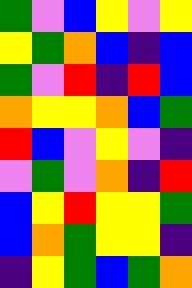[["green", "violet", "blue", "yellow", "violet", "yellow"], ["yellow", "green", "orange", "blue", "indigo", "blue"], ["green", "violet", "red", "indigo", "red", "blue"], ["orange", "yellow", "yellow", "orange", "blue", "green"], ["red", "blue", "violet", "yellow", "violet", "indigo"], ["violet", "green", "violet", "orange", "indigo", "red"], ["blue", "yellow", "red", "yellow", "yellow", "green"], ["blue", "orange", "green", "yellow", "yellow", "indigo"], ["indigo", "yellow", "green", "blue", "green", "orange"]]